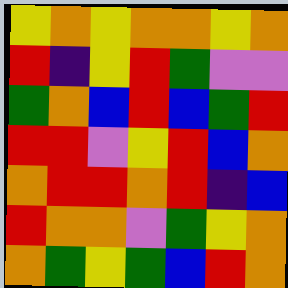[["yellow", "orange", "yellow", "orange", "orange", "yellow", "orange"], ["red", "indigo", "yellow", "red", "green", "violet", "violet"], ["green", "orange", "blue", "red", "blue", "green", "red"], ["red", "red", "violet", "yellow", "red", "blue", "orange"], ["orange", "red", "red", "orange", "red", "indigo", "blue"], ["red", "orange", "orange", "violet", "green", "yellow", "orange"], ["orange", "green", "yellow", "green", "blue", "red", "orange"]]